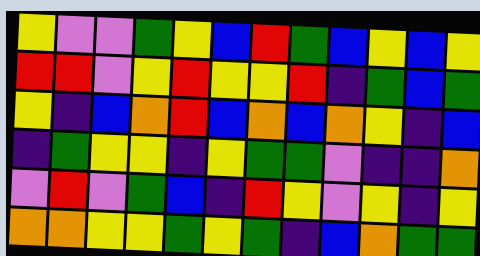[["yellow", "violet", "violet", "green", "yellow", "blue", "red", "green", "blue", "yellow", "blue", "yellow"], ["red", "red", "violet", "yellow", "red", "yellow", "yellow", "red", "indigo", "green", "blue", "green"], ["yellow", "indigo", "blue", "orange", "red", "blue", "orange", "blue", "orange", "yellow", "indigo", "blue"], ["indigo", "green", "yellow", "yellow", "indigo", "yellow", "green", "green", "violet", "indigo", "indigo", "orange"], ["violet", "red", "violet", "green", "blue", "indigo", "red", "yellow", "violet", "yellow", "indigo", "yellow"], ["orange", "orange", "yellow", "yellow", "green", "yellow", "green", "indigo", "blue", "orange", "green", "green"]]